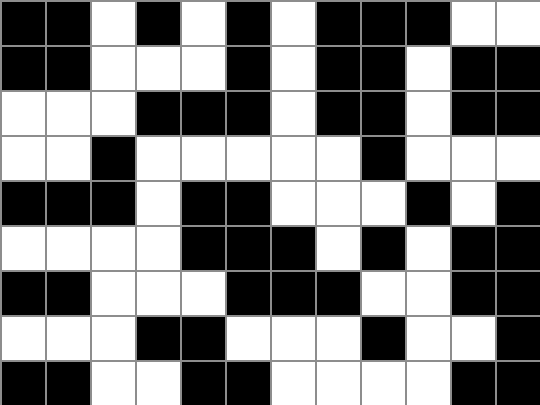[["black", "black", "white", "black", "white", "black", "white", "black", "black", "black", "white", "white"], ["black", "black", "white", "white", "white", "black", "white", "black", "black", "white", "black", "black"], ["white", "white", "white", "black", "black", "black", "white", "black", "black", "white", "black", "black"], ["white", "white", "black", "white", "white", "white", "white", "white", "black", "white", "white", "white"], ["black", "black", "black", "white", "black", "black", "white", "white", "white", "black", "white", "black"], ["white", "white", "white", "white", "black", "black", "black", "white", "black", "white", "black", "black"], ["black", "black", "white", "white", "white", "black", "black", "black", "white", "white", "black", "black"], ["white", "white", "white", "black", "black", "white", "white", "white", "black", "white", "white", "black"], ["black", "black", "white", "white", "black", "black", "white", "white", "white", "white", "black", "black"]]